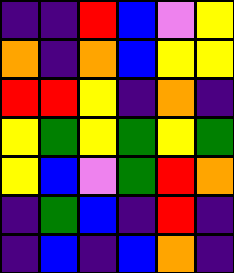[["indigo", "indigo", "red", "blue", "violet", "yellow"], ["orange", "indigo", "orange", "blue", "yellow", "yellow"], ["red", "red", "yellow", "indigo", "orange", "indigo"], ["yellow", "green", "yellow", "green", "yellow", "green"], ["yellow", "blue", "violet", "green", "red", "orange"], ["indigo", "green", "blue", "indigo", "red", "indigo"], ["indigo", "blue", "indigo", "blue", "orange", "indigo"]]